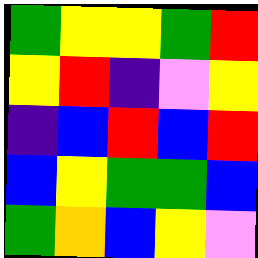[["green", "yellow", "yellow", "green", "red"], ["yellow", "red", "indigo", "violet", "yellow"], ["indigo", "blue", "red", "blue", "red"], ["blue", "yellow", "green", "green", "blue"], ["green", "orange", "blue", "yellow", "violet"]]